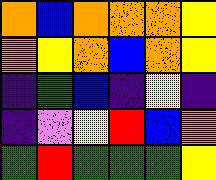[["orange", "blue", "orange", "orange", "orange", "yellow"], ["orange", "yellow", "orange", "blue", "orange", "yellow"], ["indigo", "green", "blue", "indigo", "yellow", "indigo"], ["indigo", "violet", "yellow", "red", "blue", "orange"], ["green", "red", "green", "green", "green", "yellow"]]